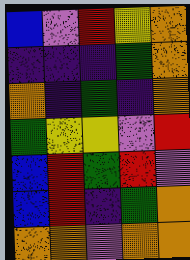[["blue", "violet", "red", "yellow", "orange"], ["indigo", "indigo", "indigo", "green", "orange"], ["orange", "indigo", "green", "indigo", "orange"], ["green", "yellow", "yellow", "violet", "red"], ["blue", "red", "green", "red", "violet"], ["blue", "red", "indigo", "green", "orange"], ["orange", "orange", "violet", "orange", "orange"]]